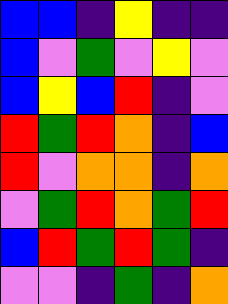[["blue", "blue", "indigo", "yellow", "indigo", "indigo"], ["blue", "violet", "green", "violet", "yellow", "violet"], ["blue", "yellow", "blue", "red", "indigo", "violet"], ["red", "green", "red", "orange", "indigo", "blue"], ["red", "violet", "orange", "orange", "indigo", "orange"], ["violet", "green", "red", "orange", "green", "red"], ["blue", "red", "green", "red", "green", "indigo"], ["violet", "violet", "indigo", "green", "indigo", "orange"]]